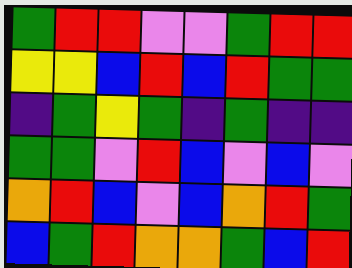[["green", "red", "red", "violet", "violet", "green", "red", "red"], ["yellow", "yellow", "blue", "red", "blue", "red", "green", "green"], ["indigo", "green", "yellow", "green", "indigo", "green", "indigo", "indigo"], ["green", "green", "violet", "red", "blue", "violet", "blue", "violet"], ["orange", "red", "blue", "violet", "blue", "orange", "red", "green"], ["blue", "green", "red", "orange", "orange", "green", "blue", "red"]]